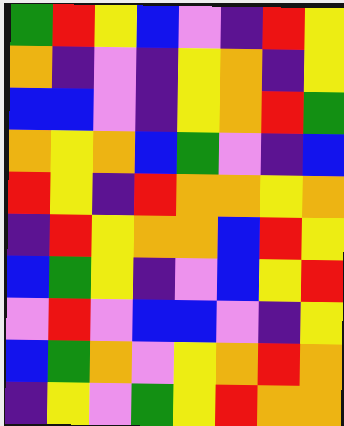[["green", "red", "yellow", "blue", "violet", "indigo", "red", "yellow"], ["orange", "indigo", "violet", "indigo", "yellow", "orange", "indigo", "yellow"], ["blue", "blue", "violet", "indigo", "yellow", "orange", "red", "green"], ["orange", "yellow", "orange", "blue", "green", "violet", "indigo", "blue"], ["red", "yellow", "indigo", "red", "orange", "orange", "yellow", "orange"], ["indigo", "red", "yellow", "orange", "orange", "blue", "red", "yellow"], ["blue", "green", "yellow", "indigo", "violet", "blue", "yellow", "red"], ["violet", "red", "violet", "blue", "blue", "violet", "indigo", "yellow"], ["blue", "green", "orange", "violet", "yellow", "orange", "red", "orange"], ["indigo", "yellow", "violet", "green", "yellow", "red", "orange", "orange"]]